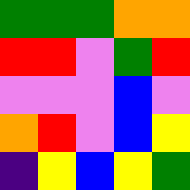[["green", "green", "green", "orange", "orange"], ["red", "red", "violet", "green", "red"], ["violet", "violet", "violet", "blue", "violet"], ["orange", "red", "violet", "blue", "yellow"], ["indigo", "yellow", "blue", "yellow", "green"]]